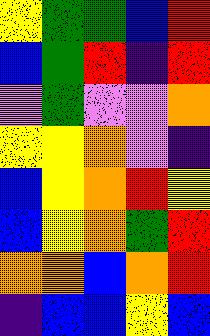[["yellow", "green", "green", "blue", "red"], ["blue", "green", "red", "indigo", "red"], ["violet", "green", "violet", "violet", "orange"], ["yellow", "yellow", "orange", "violet", "indigo"], ["blue", "yellow", "orange", "red", "yellow"], ["blue", "yellow", "orange", "green", "red"], ["orange", "orange", "blue", "orange", "red"], ["indigo", "blue", "blue", "yellow", "blue"]]